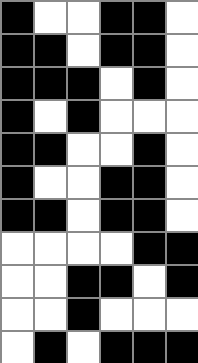[["black", "white", "white", "black", "black", "white"], ["black", "black", "white", "black", "black", "white"], ["black", "black", "black", "white", "black", "white"], ["black", "white", "black", "white", "white", "white"], ["black", "black", "white", "white", "black", "white"], ["black", "white", "white", "black", "black", "white"], ["black", "black", "white", "black", "black", "white"], ["white", "white", "white", "white", "black", "black"], ["white", "white", "black", "black", "white", "black"], ["white", "white", "black", "white", "white", "white"], ["white", "black", "white", "black", "black", "black"]]